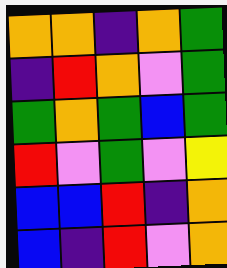[["orange", "orange", "indigo", "orange", "green"], ["indigo", "red", "orange", "violet", "green"], ["green", "orange", "green", "blue", "green"], ["red", "violet", "green", "violet", "yellow"], ["blue", "blue", "red", "indigo", "orange"], ["blue", "indigo", "red", "violet", "orange"]]